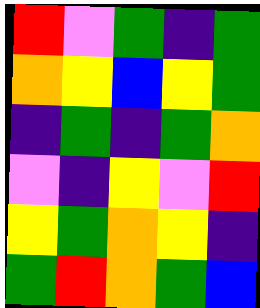[["red", "violet", "green", "indigo", "green"], ["orange", "yellow", "blue", "yellow", "green"], ["indigo", "green", "indigo", "green", "orange"], ["violet", "indigo", "yellow", "violet", "red"], ["yellow", "green", "orange", "yellow", "indigo"], ["green", "red", "orange", "green", "blue"]]